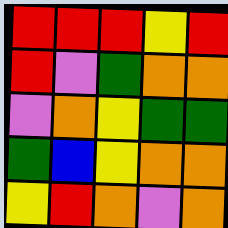[["red", "red", "red", "yellow", "red"], ["red", "violet", "green", "orange", "orange"], ["violet", "orange", "yellow", "green", "green"], ["green", "blue", "yellow", "orange", "orange"], ["yellow", "red", "orange", "violet", "orange"]]